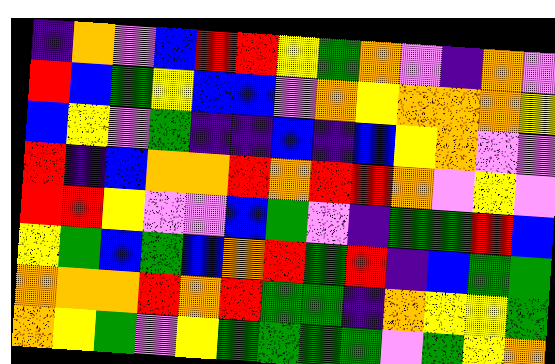[["indigo", "orange", "violet", "blue", "red", "red", "yellow", "green", "orange", "violet", "indigo", "orange", "violet"], ["red", "blue", "green", "yellow", "blue", "blue", "violet", "orange", "yellow", "orange", "orange", "orange", "yellow"], ["blue", "yellow", "violet", "green", "indigo", "indigo", "blue", "indigo", "blue", "yellow", "orange", "violet", "violet"], ["red", "indigo", "blue", "orange", "orange", "red", "orange", "red", "red", "orange", "violet", "yellow", "violet"], ["red", "red", "yellow", "violet", "violet", "blue", "green", "violet", "indigo", "green", "green", "red", "blue"], ["yellow", "green", "blue", "green", "blue", "orange", "red", "green", "red", "indigo", "blue", "green", "green"], ["orange", "orange", "orange", "red", "orange", "red", "green", "green", "indigo", "orange", "yellow", "yellow", "green"], ["orange", "yellow", "green", "violet", "yellow", "green", "green", "green", "green", "violet", "green", "yellow", "orange"]]